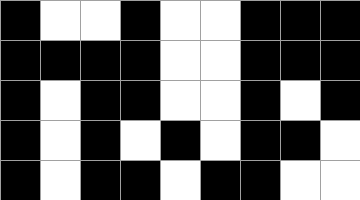[["black", "white", "white", "black", "white", "white", "black", "black", "black"], ["black", "black", "black", "black", "white", "white", "black", "black", "black"], ["black", "white", "black", "black", "white", "white", "black", "white", "black"], ["black", "white", "black", "white", "black", "white", "black", "black", "white"], ["black", "white", "black", "black", "white", "black", "black", "white", "white"]]